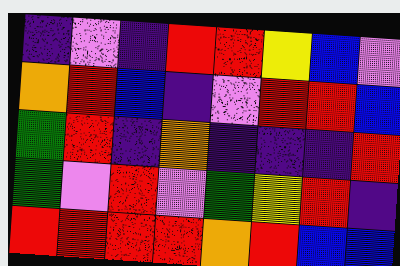[["indigo", "violet", "indigo", "red", "red", "yellow", "blue", "violet"], ["orange", "red", "blue", "indigo", "violet", "red", "red", "blue"], ["green", "red", "indigo", "orange", "indigo", "indigo", "indigo", "red"], ["green", "violet", "red", "violet", "green", "yellow", "red", "indigo"], ["red", "red", "red", "red", "orange", "red", "blue", "blue"]]